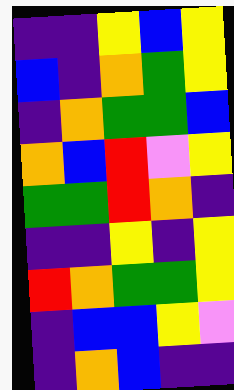[["indigo", "indigo", "yellow", "blue", "yellow"], ["blue", "indigo", "orange", "green", "yellow"], ["indigo", "orange", "green", "green", "blue"], ["orange", "blue", "red", "violet", "yellow"], ["green", "green", "red", "orange", "indigo"], ["indigo", "indigo", "yellow", "indigo", "yellow"], ["red", "orange", "green", "green", "yellow"], ["indigo", "blue", "blue", "yellow", "violet"], ["indigo", "orange", "blue", "indigo", "indigo"]]